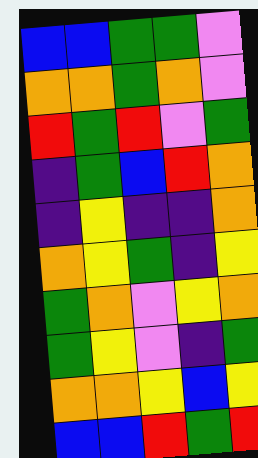[["blue", "blue", "green", "green", "violet"], ["orange", "orange", "green", "orange", "violet"], ["red", "green", "red", "violet", "green"], ["indigo", "green", "blue", "red", "orange"], ["indigo", "yellow", "indigo", "indigo", "orange"], ["orange", "yellow", "green", "indigo", "yellow"], ["green", "orange", "violet", "yellow", "orange"], ["green", "yellow", "violet", "indigo", "green"], ["orange", "orange", "yellow", "blue", "yellow"], ["blue", "blue", "red", "green", "red"]]